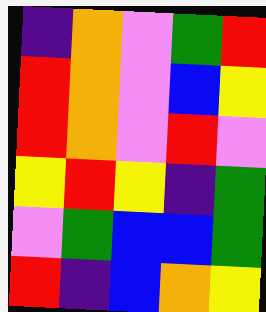[["indigo", "orange", "violet", "green", "red"], ["red", "orange", "violet", "blue", "yellow"], ["red", "orange", "violet", "red", "violet"], ["yellow", "red", "yellow", "indigo", "green"], ["violet", "green", "blue", "blue", "green"], ["red", "indigo", "blue", "orange", "yellow"]]